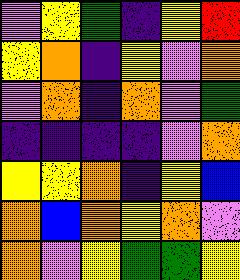[["violet", "yellow", "green", "indigo", "yellow", "red"], ["yellow", "orange", "indigo", "yellow", "violet", "orange"], ["violet", "orange", "indigo", "orange", "violet", "green"], ["indigo", "indigo", "indigo", "indigo", "violet", "orange"], ["yellow", "yellow", "orange", "indigo", "yellow", "blue"], ["orange", "blue", "orange", "yellow", "orange", "violet"], ["orange", "violet", "yellow", "green", "green", "yellow"]]